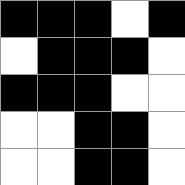[["black", "black", "black", "white", "black"], ["white", "black", "black", "black", "white"], ["black", "black", "black", "white", "white"], ["white", "white", "black", "black", "white"], ["white", "white", "black", "black", "white"]]